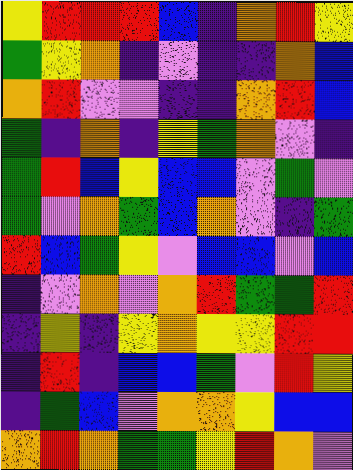[["yellow", "red", "red", "red", "blue", "indigo", "orange", "red", "yellow"], ["green", "yellow", "orange", "indigo", "violet", "indigo", "indigo", "orange", "blue"], ["orange", "red", "violet", "violet", "indigo", "indigo", "orange", "red", "blue"], ["green", "indigo", "orange", "indigo", "yellow", "green", "orange", "violet", "indigo"], ["green", "red", "blue", "yellow", "blue", "blue", "violet", "green", "violet"], ["green", "violet", "orange", "green", "blue", "orange", "violet", "indigo", "green"], ["red", "blue", "green", "yellow", "violet", "blue", "blue", "violet", "blue"], ["indigo", "violet", "orange", "violet", "orange", "red", "green", "green", "red"], ["indigo", "yellow", "indigo", "yellow", "orange", "yellow", "yellow", "red", "red"], ["indigo", "red", "indigo", "blue", "blue", "green", "violet", "red", "yellow"], ["indigo", "green", "blue", "violet", "orange", "orange", "yellow", "blue", "blue"], ["orange", "red", "orange", "green", "green", "yellow", "red", "orange", "violet"]]